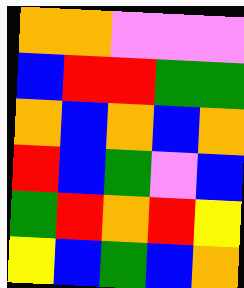[["orange", "orange", "violet", "violet", "violet"], ["blue", "red", "red", "green", "green"], ["orange", "blue", "orange", "blue", "orange"], ["red", "blue", "green", "violet", "blue"], ["green", "red", "orange", "red", "yellow"], ["yellow", "blue", "green", "blue", "orange"]]